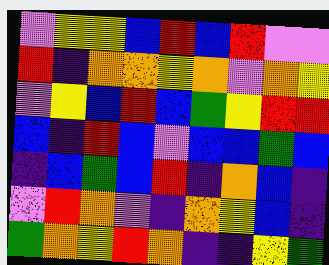[["violet", "yellow", "yellow", "blue", "red", "blue", "red", "violet", "violet"], ["red", "indigo", "orange", "orange", "yellow", "orange", "violet", "orange", "yellow"], ["violet", "yellow", "blue", "red", "blue", "green", "yellow", "red", "red"], ["blue", "indigo", "red", "blue", "violet", "blue", "blue", "green", "blue"], ["indigo", "blue", "green", "blue", "red", "indigo", "orange", "blue", "indigo"], ["violet", "red", "orange", "violet", "indigo", "orange", "yellow", "blue", "indigo"], ["green", "orange", "yellow", "red", "orange", "indigo", "indigo", "yellow", "green"]]